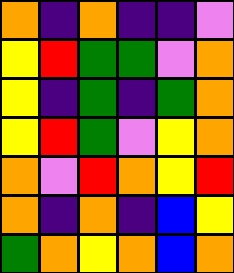[["orange", "indigo", "orange", "indigo", "indigo", "violet"], ["yellow", "red", "green", "green", "violet", "orange"], ["yellow", "indigo", "green", "indigo", "green", "orange"], ["yellow", "red", "green", "violet", "yellow", "orange"], ["orange", "violet", "red", "orange", "yellow", "red"], ["orange", "indigo", "orange", "indigo", "blue", "yellow"], ["green", "orange", "yellow", "orange", "blue", "orange"]]